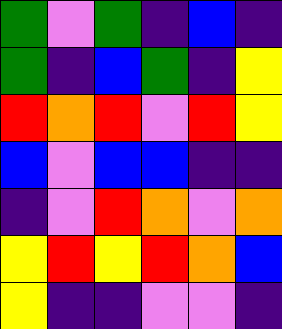[["green", "violet", "green", "indigo", "blue", "indigo"], ["green", "indigo", "blue", "green", "indigo", "yellow"], ["red", "orange", "red", "violet", "red", "yellow"], ["blue", "violet", "blue", "blue", "indigo", "indigo"], ["indigo", "violet", "red", "orange", "violet", "orange"], ["yellow", "red", "yellow", "red", "orange", "blue"], ["yellow", "indigo", "indigo", "violet", "violet", "indigo"]]